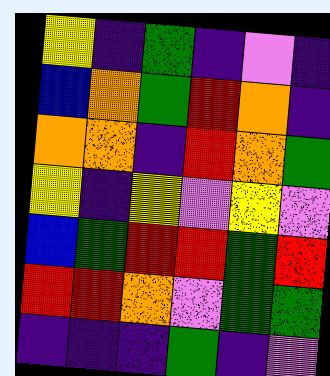[["yellow", "indigo", "green", "indigo", "violet", "indigo"], ["blue", "orange", "green", "red", "orange", "indigo"], ["orange", "orange", "indigo", "red", "orange", "green"], ["yellow", "indigo", "yellow", "violet", "yellow", "violet"], ["blue", "green", "red", "red", "green", "red"], ["red", "red", "orange", "violet", "green", "green"], ["indigo", "indigo", "indigo", "green", "indigo", "violet"]]